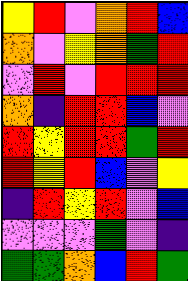[["yellow", "red", "violet", "orange", "red", "blue"], ["orange", "violet", "yellow", "orange", "green", "red"], ["violet", "red", "violet", "red", "red", "red"], ["orange", "indigo", "red", "red", "blue", "violet"], ["red", "yellow", "red", "red", "green", "red"], ["red", "yellow", "red", "blue", "violet", "yellow"], ["indigo", "red", "yellow", "red", "violet", "blue"], ["violet", "violet", "violet", "green", "violet", "indigo"], ["green", "green", "orange", "blue", "red", "green"]]